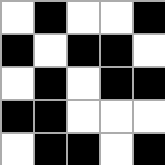[["white", "black", "white", "white", "black"], ["black", "white", "black", "black", "white"], ["white", "black", "white", "black", "black"], ["black", "black", "white", "white", "white"], ["white", "black", "black", "white", "black"]]